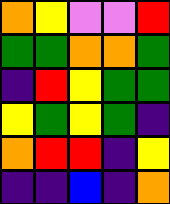[["orange", "yellow", "violet", "violet", "red"], ["green", "green", "orange", "orange", "green"], ["indigo", "red", "yellow", "green", "green"], ["yellow", "green", "yellow", "green", "indigo"], ["orange", "red", "red", "indigo", "yellow"], ["indigo", "indigo", "blue", "indigo", "orange"]]